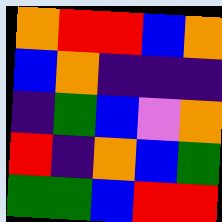[["orange", "red", "red", "blue", "orange"], ["blue", "orange", "indigo", "indigo", "indigo"], ["indigo", "green", "blue", "violet", "orange"], ["red", "indigo", "orange", "blue", "green"], ["green", "green", "blue", "red", "red"]]